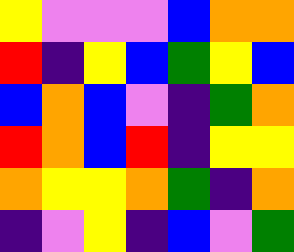[["yellow", "violet", "violet", "violet", "blue", "orange", "orange"], ["red", "indigo", "yellow", "blue", "green", "yellow", "blue"], ["blue", "orange", "blue", "violet", "indigo", "green", "orange"], ["red", "orange", "blue", "red", "indigo", "yellow", "yellow"], ["orange", "yellow", "yellow", "orange", "green", "indigo", "orange"], ["indigo", "violet", "yellow", "indigo", "blue", "violet", "green"]]